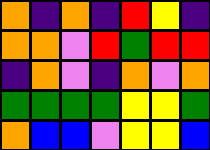[["orange", "indigo", "orange", "indigo", "red", "yellow", "indigo"], ["orange", "orange", "violet", "red", "green", "red", "red"], ["indigo", "orange", "violet", "indigo", "orange", "violet", "orange"], ["green", "green", "green", "green", "yellow", "yellow", "green"], ["orange", "blue", "blue", "violet", "yellow", "yellow", "blue"]]